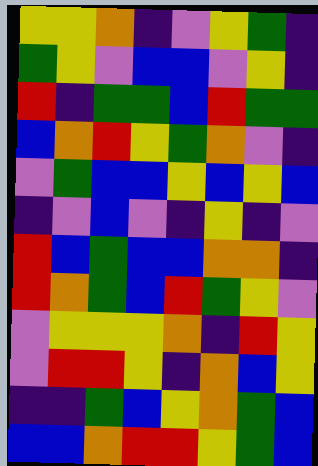[["yellow", "yellow", "orange", "indigo", "violet", "yellow", "green", "indigo"], ["green", "yellow", "violet", "blue", "blue", "violet", "yellow", "indigo"], ["red", "indigo", "green", "green", "blue", "red", "green", "green"], ["blue", "orange", "red", "yellow", "green", "orange", "violet", "indigo"], ["violet", "green", "blue", "blue", "yellow", "blue", "yellow", "blue"], ["indigo", "violet", "blue", "violet", "indigo", "yellow", "indigo", "violet"], ["red", "blue", "green", "blue", "blue", "orange", "orange", "indigo"], ["red", "orange", "green", "blue", "red", "green", "yellow", "violet"], ["violet", "yellow", "yellow", "yellow", "orange", "indigo", "red", "yellow"], ["violet", "red", "red", "yellow", "indigo", "orange", "blue", "yellow"], ["indigo", "indigo", "green", "blue", "yellow", "orange", "green", "blue"], ["blue", "blue", "orange", "red", "red", "yellow", "green", "blue"]]